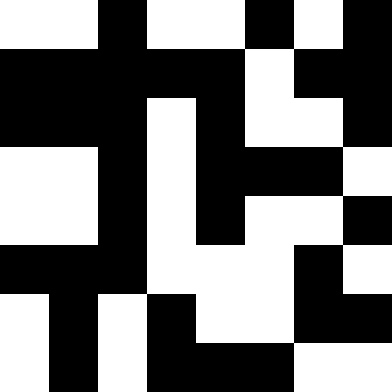[["white", "white", "black", "white", "white", "black", "white", "black"], ["black", "black", "black", "black", "black", "white", "black", "black"], ["black", "black", "black", "white", "black", "white", "white", "black"], ["white", "white", "black", "white", "black", "black", "black", "white"], ["white", "white", "black", "white", "black", "white", "white", "black"], ["black", "black", "black", "white", "white", "white", "black", "white"], ["white", "black", "white", "black", "white", "white", "black", "black"], ["white", "black", "white", "black", "black", "black", "white", "white"]]